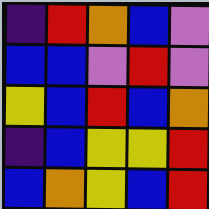[["indigo", "red", "orange", "blue", "violet"], ["blue", "blue", "violet", "red", "violet"], ["yellow", "blue", "red", "blue", "orange"], ["indigo", "blue", "yellow", "yellow", "red"], ["blue", "orange", "yellow", "blue", "red"]]